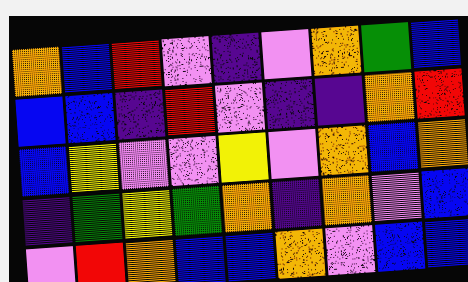[["orange", "blue", "red", "violet", "indigo", "violet", "orange", "green", "blue"], ["blue", "blue", "indigo", "red", "violet", "indigo", "indigo", "orange", "red"], ["blue", "yellow", "violet", "violet", "yellow", "violet", "orange", "blue", "orange"], ["indigo", "green", "yellow", "green", "orange", "indigo", "orange", "violet", "blue"], ["violet", "red", "orange", "blue", "blue", "orange", "violet", "blue", "blue"]]